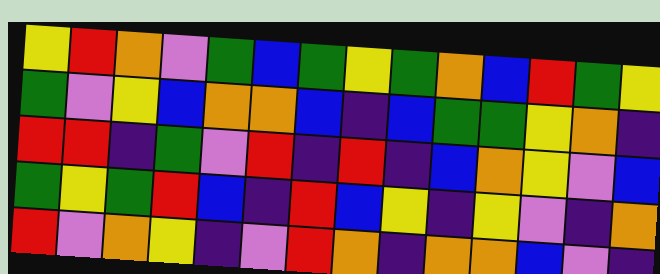[["yellow", "red", "orange", "violet", "green", "blue", "green", "yellow", "green", "orange", "blue", "red", "green", "yellow"], ["green", "violet", "yellow", "blue", "orange", "orange", "blue", "indigo", "blue", "green", "green", "yellow", "orange", "indigo"], ["red", "red", "indigo", "green", "violet", "red", "indigo", "red", "indigo", "blue", "orange", "yellow", "violet", "blue"], ["green", "yellow", "green", "red", "blue", "indigo", "red", "blue", "yellow", "indigo", "yellow", "violet", "indigo", "orange"], ["red", "violet", "orange", "yellow", "indigo", "violet", "red", "orange", "indigo", "orange", "orange", "blue", "violet", "indigo"]]